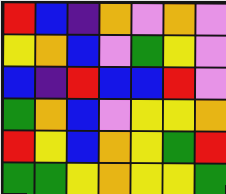[["red", "blue", "indigo", "orange", "violet", "orange", "violet"], ["yellow", "orange", "blue", "violet", "green", "yellow", "violet"], ["blue", "indigo", "red", "blue", "blue", "red", "violet"], ["green", "orange", "blue", "violet", "yellow", "yellow", "orange"], ["red", "yellow", "blue", "orange", "yellow", "green", "red"], ["green", "green", "yellow", "orange", "yellow", "yellow", "green"]]